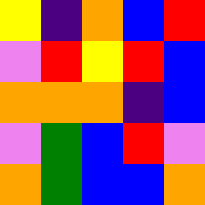[["yellow", "indigo", "orange", "blue", "red"], ["violet", "red", "yellow", "red", "blue"], ["orange", "orange", "orange", "indigo", "blue"], ["violet", "green", "blue", "red", "violet"], ["orange", "green", "blue", "blue", "orange"]]